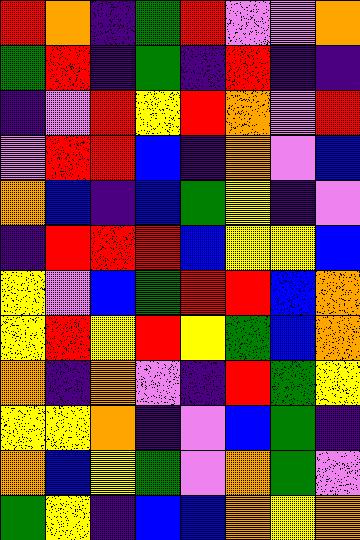[["red", "orange", "indigo", "green", "red", "violet", "violet", "orange"], ["green", "red", "indigo", "green", "indigo", "red", "indigo", "indigo"], ["indigo", "violet", "red", "yellow", "red", "orange", "violet", "red"], ["violet", "red", "red", "blue", "indigo", "orange", "violet", "blue"], ["orange", "blue", "indigo", "blue", "green", "yellow", "indigo", "violet"], ["indigo", "red", "red", "red", "blue", "yellow", "yellow", "blue"], ["yellow", "violet", "blue", "green", "red", "red", "blue", "orange"], ["yellow", "red", "yellow", "red", "yellow", "green", "blue", "orange"], ["orange", "indigo", "orange", "violet", "indigo", "red", "green", "yellow"], ["yellow", "yellow", "orange", "indigo", "violet", "blue", "green", "indigo"], ["orange", "blue", "yellow", "green", "violet", "orange", "green", "violet"], ["green", "yellow", "indigo", "blue", "blue", "orange", "yellow", "orange"]]